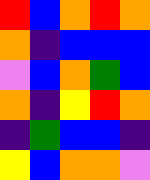[["red", "blue", "orange", "red", "orange"], ["orange", "indigo", "blue", "blue", "blue"], ["violet", "blue", "orange", "green", "blue"], ["orange", "indigo", "yellow", "red", "orange"], ["indigo", "green", "blue", "blue", "indigo"], ["yellow", "blue", "orange", "orange", "violet"]]